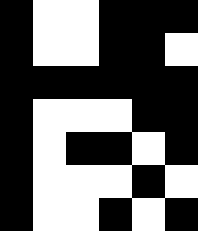[["black", "white", "white", "black", "black", "black"], ["black", "white", "white", "black", "black", "white"], ["black", "black", "black", "black", "black", "black"], ["black", "white", "white", "white", "black", "black"], ["black", "white", "black", "black", "white", "black"], ["black", "white", "white", "white", "black", "white"], ["black", "white", "white", "black", "white", "black"]]